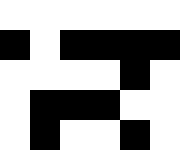[["white", "white", "white", "white", "white", "white"], ["black", "white", "black", "black", "black", "black"], ["white", "white", "white", "white", "black", "white"], ["white", "black", "black", "black", "white", "white"], ["white", "black", "white", "white", "black", "white"]]